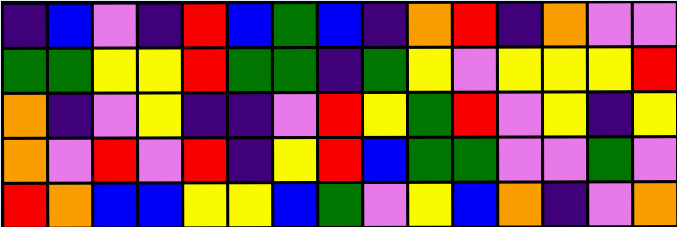[["indigo", "blue", "violet", "indigo", "red", "blue", "green", "blue", "indigo", "orange", "red", "indigo", "orange", "violet", "violet"], ["green", "green", "yellow", "yellow", "red", "green", "green", "indigo", "green", "yellow", "violet", "yellow", "yellow", "yellow", "red"], ["orange", "indigo", "violet", "yellow", "indigo", "indigo", "violet", "red", "yellow", "green", "red", "violet", "yellow", "indigo", "yellow"], ["orange", "violet", "red", "violet", "red", "indigo", "yellow", "red", "blue", "green", "green", "violet", "violet", "green", "violet"], ["red", "orange", "blue", "blue", "yellow", "yellow", "blue", "green", "violet", "yellow", "blue", "orange", "indigo", "violet", "orange"]]